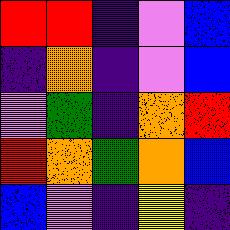[["red", "red", "indigo", "violet", "blue"], ["indigo", "orange", "indigo", "violet", "blue"], ["violet", "green", "indigo", "orange", "red"], ["red", "orange", "green", "orange", "blue"], ["blue", "violet", "indigo", "yellow", "indigo"]]